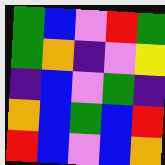[["green", "blue", "violet", "red", "green"], ["green", "orange", "indigo", "violet", "yellow"], ["indigo", "blue", "violet", "green", "indigo"], ["orange", "blue", "green", "blue", "red"], ["red", "blue", "violet", "blue", "orange"]]